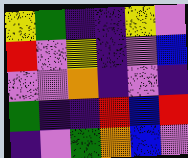[["yellow", "green", "indigo", "indigo", "yellow", "violet"], ["red", "violet", "yellow", "indigo", "violet", "blue"], ["violet", "violet", "orange", "indigo", "violet", "indigo"], ["green", "indigo", "indigo", "red", "blue", "red"], ["indigo", "violet", "green", "orange", "blue", "violet"]]